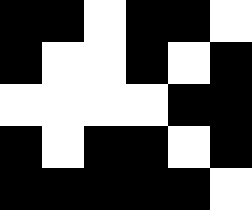[["black", "black", "white", "black", "black", "white"], ["black", "white", "white", "black", "white", "black"], ["white", "white", "white", "white", "black", "black"], ["black", "white", "black", "black", "white", "black"], ["black", "black", "black", "black", "black", "white"]]